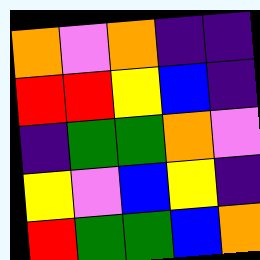[["orange", "violet", "orange", "indigo", "indigo"], ["red", "red", "yellow", "blue", "indigo"], ["indigo", "green", "green", "orange", "violet"], ["yellow", "violet", "blue", "yellow", "indigo"], ["red", "green", "green", "blue", "orange"]]